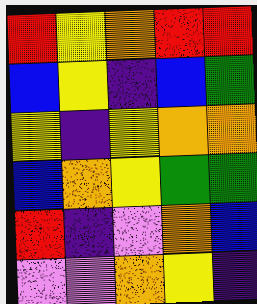[["red", "yellow", "orange", "red", "red"], ["blue", "yellow", "indigo", "blue", "green"], ["yellow", "indigo", "yellow", "orange", "orange"], ["blue", "orange", "yellow", "green", "green"], ["red", "indigo", "violet", "orange", "blue"], ["violet", "violet", "orange", "yellow", "indigo"]]